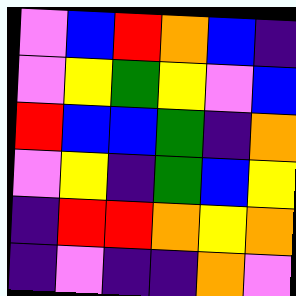[["violet", "blue", "red", "orange", "blue", "indigo"], ["violet", "yellow", "green", "yellow", "violet", "blue"], ["red", "blue", "blue", "green", "indigo", "orange"], ["violet", "yellow", "indigo", "green", "blue", "yellow"], ["indigo", "red", "red", "orange", "yellow", "orange"], ["indigo", "violet", "indigo", "indigo", "orange", "violet"]]